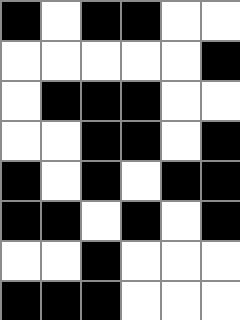[["black", "white", "black", "black", "white", "white"], ["white", "white", "white", "white", "white", "black"], ["white", "black", "black", "black", "white", "white"], ["white", "white", "black", "black", "white", "black"], ["black", "white", "black", "white", "black", "black"], ["black", "black", "white", "black", "white", "black"], ["white", "white", "black", "white", "white", "white"], ["black", "black", "black", "white", "white", "white"]]